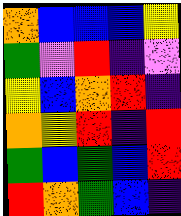[["orange", "blue", "blue", "blue", "yellow"], ["green", "violet", "red", "indigo", "violet"], ["yellow", "blue", "orange", "red", "indigo"], ["orange", "yellow", "red", "indigo", "red"], ["green", "blue", "green", "blue", "red"], ["red", "orange", "green", "blue", "indigo"]]